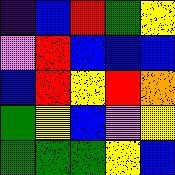[["indigo", "blue", "red", "green", "yellow"], ["violet", "red", "blue", "blue", "blue"], ["blue", "red", "yellow", "red", "orange"], ["green", "yellow", "blue", "violet", "yellow"], ["green", "green", "green", "yellow", "blue"]]